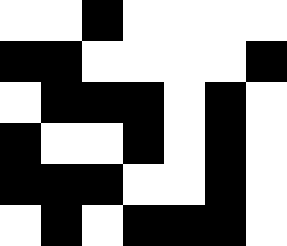[["white", "white", "black", "white", "white", "white", "white"], ["black", "black", "white", "white", "white", "white", "black"], ["white", "black", "black", "black", "white", "black", "white"], ["black", "white", "white", "black", "white", "black", "white"], ["black", "black", "black", "white", "white", "black", "white"], ["white", "black", "white", "black", "black", "black", "white"]]